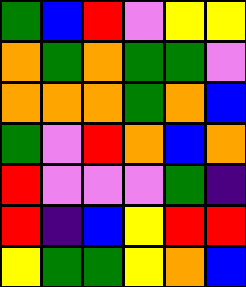[["green", "blue", "red", "violet", "yellow", "yellow"], ["orange", "green", "orange", "green", "green", "violet"], ["orange", "orange", "orange", "green", "orange", "blue"], ["green", "violet", "red", "orange", "blue", "orange"], ["red", "violet", "violet", "violet", "green", "indigo"], ["red", "indigo", "blue", "yellow", "red", "red"], ["yellow", "green", "green", "yellow", "orange", "blue"]]